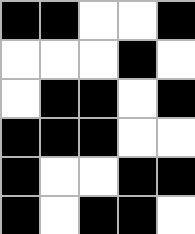[["black", "black", "white", "white", "black"], ["white", "white", "white", "black", "white"], ["white", "black", "black", "white", "black"], ["black", "black", "black", "white", "white"], ["black", "white", "white", "black", "black"], ["black", "white", "black", "black", "white"]]